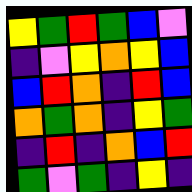[["yellow", "green", "red", "green", "blue", "violet"], ["indigo", "violet", "yellow", "orange", "yellow", "blue"], ["blue", "red", "orange", "indigo", "red", "blue"], ["orange", "green", "orange", "indigo", "yellow", "green"], ["indigo", "red", "indigo", "orange", "blue", "red"], ["green", "violet", "green", "indigo", "yellow", "indigo"]]